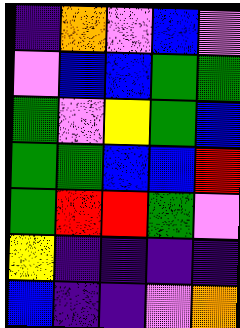[["indigo", "orange", "violet", "blue", "violet"], ["violet", "blue", "blue", "green", "green"], ["green", "violet", "yellow", "green", "blue"], ["green", "green", "blue", "blue", "red"], ["green", "red", "red", "green", "violet"], ["yellow", "indigo", "indigo", "indigo", "indigo"], ["blue", "indigo", "indigo", "violet", "orange"]]